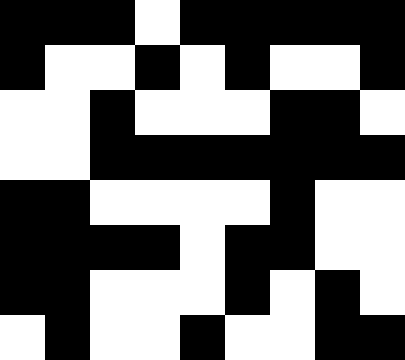[["black", "black", "black", "white", "black", "black", "black", "black", "black"], ["black", "white", "white", "black", "white", "black", "white", "white", "black"], ["white", "white", "black", "white", "white", "white", "black", "black", "white"], ["white", "white", "black", "black", "black", "black", "black", "black", "black"], ["black", "black", "white", "white", "white", "white", "black", "white", "white"], ["black", "black", "black", "black", "white", "black", "black", "white", "white"], ["black", "black", "white", "white", "white", "black", "white", "black", "white"], ["white", "black", "white", "white", "black", "white", "white", "black", "black"]]